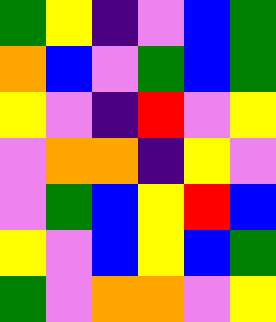[["green", "yellow", "indigo", "violet", "blue", "green"], ["orange", "blue", "violet", "green", "blue", "green"], ["yellow", "violet", "indigo", "red", "violet", "yellow"], ["violet", "orange", "orange", "indigo", "yellow", "violet"], ["violet", "green", "blue", "yellow", "red", "blue"], ["yellow", "violet", "blue", "yellow", "blue", "green"], ["green", "violet", "orange", "orange", "violet", "yellow"]]